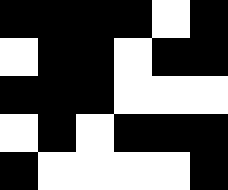[["black", "black", "black", "black", "white", "black"], ["white", "black", "black", "white", "black", "black"], ["black", "black", "black", "white", "white", "white"], ["white", "black", "white", "black", "black", "black"], ["black", "white", "white", "white", "white", "black"]]